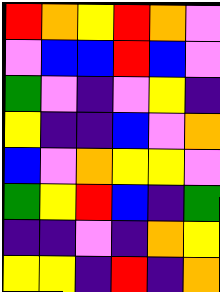[["red", "orange", "yellow", "red", "orange", "violet"], ["violet", "blue", "blue", "red", "blue", "violet"], ["green", "violet", "indigo", "violet", "yellow", "indigo"], ["yellow", "indigo", "indigo", "blue", "violet", "orange"], ["blue", "violet", "orange", "yellow", "yellow", "violet"], ["green", "yellow", "red", "blue", "indigo", "green"], ["indigo", "indigo", "violet", "indigo", "orange", "yellow"], ["yellow", "yellow", "indigo", "red", "indigo", "orange"]]